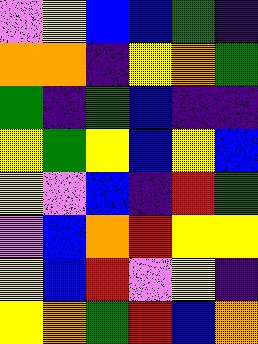[["violet", "yellow", "blue", "blue", "green", "indigo"], ["orange", "orange", "indigo", "yellow", "orange", "green"], ["green", "indigo", "green", "blue", "indigo", "indigo"], ["yellow", "green", "yellow", "blue", "yellow", "blue"], ["yellow", "violet", "blue", "indigo", "red", "green"], ["violet", "blue", "orange", "red", "yellow", "yellow"], ["yellow", "blue", "red", "violet", "yellow", "indigo"], ["yellow", "orange", "green", "red", "blue", "orange"]]